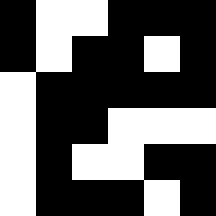[["black", "white", "white", "black", "black", "black"], ["black", "white", "black", "black", "white", "black"], ["white", "black", "black", "black", "black", "black"], ["white", "black", "black", "white", "white", "white"], ["white", "black", "white", "white", "black", "black"], ["white", "black", "black", "black", "white", "black"]]